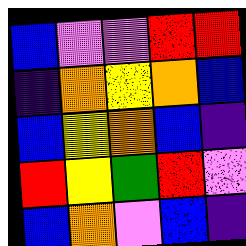[["blue", "violet", "violet", "red", "red"], ["indigo", "orange", "yellow", "orange", "blue"], ["blue", "yellow", "orange", "blue", "indigo"], ["red", "yellow", "green", "red", "violet"], ["blue", "orange", "violet", "blue", "indigo"]]